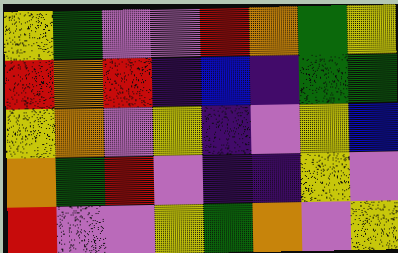[["yellow", "green", "violet", "violet", "red", "orange", "green", "yellow"], ["red", "orange", "red", "indigo", "blue", "indigo", "green", "green"], ["yellow", "orange", "violet", "yellow", "indigo", "violet", "yellow", "blue"], ["orange", "green", "red", "violet", "indigo", "indigo", "yellow", "violet"], ["red", "violet", "violet", "yellow", "green", "orange", "violet", "yellow"]]